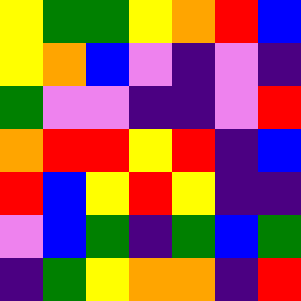[["yellow", "green", "green", "yellow", "orange", "red", "blue"], ["yellow", "orange", "blue", "violet", "indigo", "violet", "indigo"], ["green", "violet", "violet", "indigo", "indigo", "violet", "red"], ["orange", "red", "red", "yellow", "red", "indigo", "blue"], ["red", "blue", "yellow", "red", "yellow", "indigo", "indigo"], ["violet", "blue", "green", "indigo", "green", "blue", "green"], ["indigo", "green", "yellow", "orange", "orange", "indigo", "red"]]